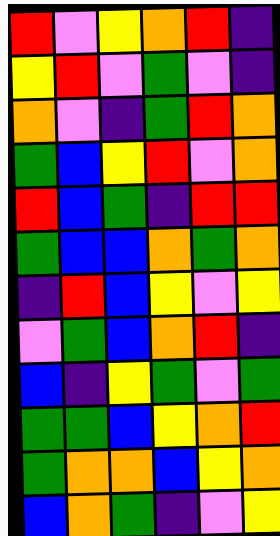[["red", "violet", "yellow", "orange", "red", "indigo"], ["yellow", "red", "violet", "green", "violet", "indigo"], ["orange", "violet", "indigo", "green", "red", "orange"], ["green", "blue", "yellow", "red", "violet", "orange"], ["red", "blue", "green", "indigo", "red", "red"], ["green", "blue", "blue", "orange", "green", "orange"], ["indigo", "red", "blue", "yellow", "violet", "yellow"], ["violet", "green", "blue", "orange", "red", "indigo"], ["blue", "indigo", "yellow", "green", "violet", "green"], ["green", "green", "blue", "yellow", "orange", "red"], ["green", "orange", "orange", "blue", "yellow", "orange"], ["blue", "orange", "green", "indigo", "violet", "yellow"]]